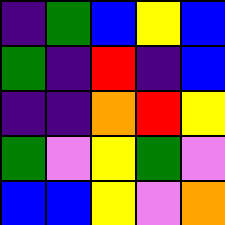[["indigo", "green", "blue", "yellow", "blue"], ["green", "indigo", "red", "indigo", "blue"], ["indigo", "indigo", "orange", "red", "yellow"], ["green", "violet", "yellow", "green", "violet"], ["blue", "blue", "yellow", "violet", "orange"]]